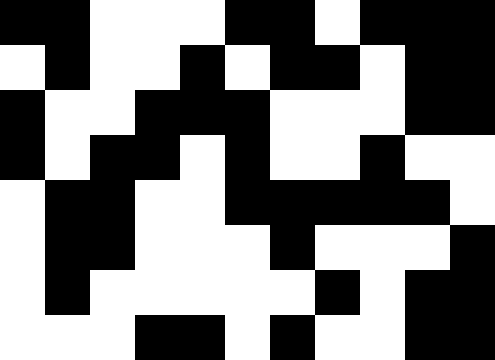[["black", "black", "white", "white", "white", "black", "black", "white", "black", "black", "black"], ["white", "black", "white", "white", "black", "white", "black", "black", "white", "black", "black"], ["black", "white", "white", "black", "black", "black", "white", "white", "white", "black", "black"], ["black", "white", "black", "black", "white", "black", "white", "white", "black", "white", "white"], ["white", "black", "black", "white", "white", "black", "black", "black", "black", "black", "white"], ["white", "black", "black", "white", "white", "white", "black", "white", "white", "white", "black"], ["white", "black", "white", "white", "white", "white", "white", "black", "white", "black", "black"], ["white", "white", "white", "black", "black", "white", "black", "white", "white", "black", "black"]]